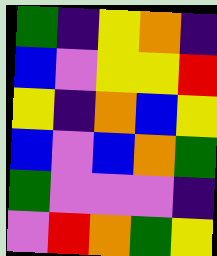[["green", "indigo", "yellow", "orange", "indigo"], ["blue", "violet", "yellow", "yellow", "red"], ["yellow", "indigo", "orange", "blue", "yellow"], ["blue", "violet", "blue", "orange", "green"], ["green", "violet", "violet", "violet", "indigo"], ["violet", "red", "orange", "green", "yellow"]]